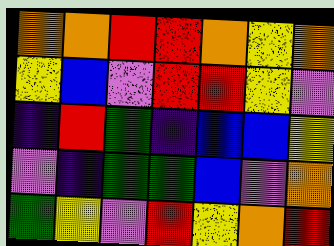[["orange", "orange", "red", "red", "orange", "yellow", "orange"], ["yellow", "blue", "violet", "red", "red", "yellow", "violet"], ["indigo", "red", "green", "indigo", "blue", "blue", "yellow"], ["violet", "indigo", "green", "green", "blue", "violet", "orange"], ["green", "yellow", "violet", "red", "yellow", "orange", "red"]]